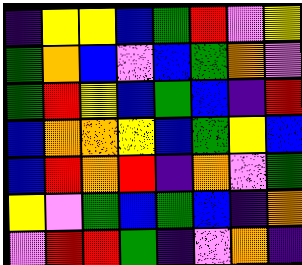[["indigo", "yellow", "yellow", "blue", "green", "red", "violet", "yellow"], ["green", "orange", "blue", "violet", "blue", "green", "orange", "violet"], ["green", "red", "yellow", "blue", "green", "blue", "indigo", "red"], ["blue", "orange", "orange", "yellow", "blue", "green", "yellow", "blue"], ["blue", "red", "orange", "red", "indigo", "orange", "violet", "green"], ["yellow", "violet", "green", "blue", "green", "blue", "indigo", "orange"], ["violet", "red", "red", "green", "indigo", "violet", "orange", "indigo"]]